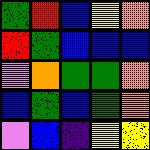[["green", "red", "blue", "yellow", "orange"], ["red", "green", "blue", "blue", "blue"], ["violet", "orange", "green", "green", "orange"], ["blue", "green", "blue", "green", "orange"], ["violet", "blue", "indigo", "yellow", "yellow"]]